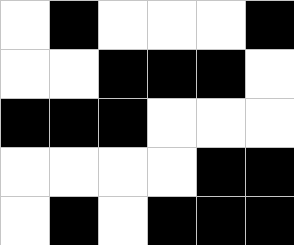[["white", "black", "white", "white", "white", "black"], ["white", "white", "black", "black", "black", "white"], ["black", "black", "black", "white", "white", "white"], ["white", "white", "white", "white", "black", "black"], ["white", "black", "white", "black", "black", "black"]]